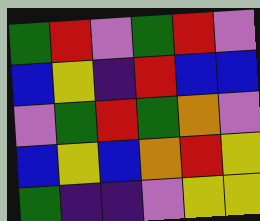[["green", "red", "violet", "green", "red", "violet"], ["blue", "yellow", "indigo", "red", "blue", "blue"], ["violet", "green", "red", "green", "orange", "violet"], ["blue", "yellow", "blue", "orange", "red", "yellow"], ["green", "indigo", "indigo", "violet", "yellow", "yellow"]]